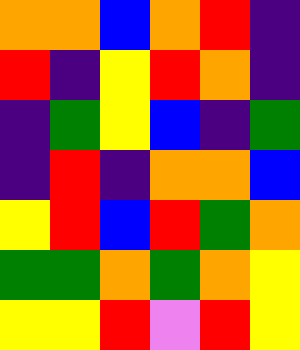[["orange", "orange", "blue", "orange", "red", "indigo"], ["red", "indigo", "yellow", "red", "orange", "indigo"], ["indigo", "green", "yellow", "blue", "indigo", "green"], ["indigo", "red", "indigo", "orange", "orange", "blue"], ["yellow", "red", "blue", "red", "green", "orange"], ["green", "green", "orange", "green", "orange", "yellow"], ["yellow", "yellow", "red", "violet", "red", "yellow"]]